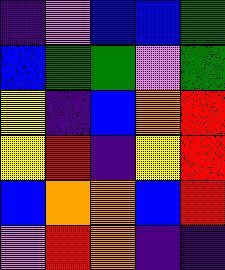[["indigo", "violet", "blue", "blue", "green"], ["blue", "green", "green", "violet", "green"], ["yellow", "indigo", "blue", "orange", "red"], ["yellow", "red", "indigo", "yellow", "red"], ["blue", "orange", "orange", "blue", "red"], ["violet", "red", "orange", "indigo", "indigo"]]